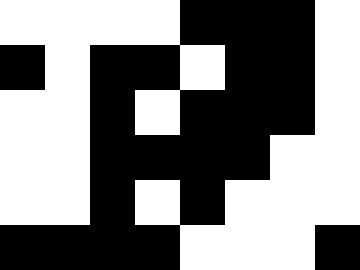[["white", "white", "white", "white", "black", "black", "black", "white"], ["black", "white", "black", "black", "white", "black", "black", "white"], ["white", "white", "black", "white", "black", "black", "black", "white"], ["white", "white", "black", "black", "black", "black", "white", "white"], ["white", "white", "black", "white", "black", "white", "white", "white"], ["black", "black", "black", "black", "white", "white", "white", "black"]]